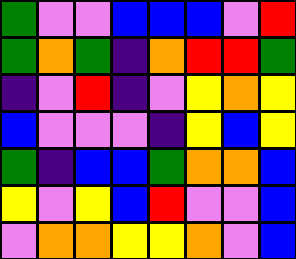[["green", "violet", "violet", "blue", "blue", "blue", "violet", "red"], ["green", "orange", "green", "indigo", "orange", "red", "red", "green"], ["indigo", "violet", "red", "indigo", "violet", "yellow", "orange", "yellow"], ["blue", "violet", "violet", "violet", "indigo", "yellow", "blue", "yellow"], ["green", "indigo", "blue", "blue", "green", "orange", "orange", "blue"], ["yellow", "violet", "yellow", "blue", "red", "violet", "violet", "blue"], ["violet", "orange", "orange", "yellow", "yellow", "orange", "violet", "blue"]]